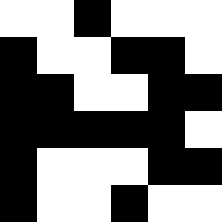[["white", "white", "black", "white", "white", "white"], ["black", "white", "white", "black", "black", "white"], ["black", "black", "white", "white", "black", "black"], ["black", "black", "black", "black", "black", "white"], ["black", "white", "white", "white", "black", "black"], ["black", "white", "white", "black", "white", "white"]]